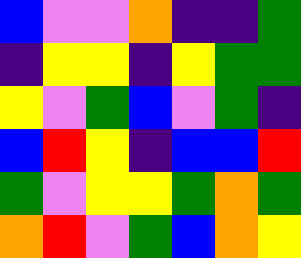[["blue", "violet", "violet", "orange", "indigo", "indigo", "green"], ["indigo", "yellow", "yellow", "indigo", "yellow", "green", "green"], ["yellow", "violet", "green", "blue", "violet", "green", "indigo"], ["blue", "red", "yellow", "indigo", "blue", "blue", "red"], ["green", "violet", "yellow", "yellow", "green", "orange", "green"], ["orange", "red", "violet", "green", "blue", "orange", "yellow"]]